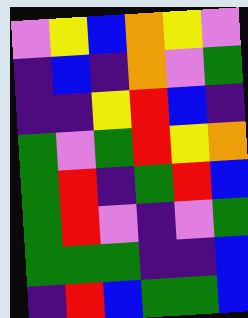[["violet", "yellow", "blue", "orange", "yellow", "violet"], ["indigo", "blue", "indigo", "orange", "violet", "green"], ["indigo", "indigo", "yellow", "red", "blue", "indigo"], ["green", "violet", "green", "red", "yellow", "orange"], ["green", "red", "indigo", "green", "red", "blue"], ["green", "red", "violet", "indigo", "violet", "green"], ["green", "green", "green", "indigo", "indigo", "blue"], ["indigo", "red", "blue", "green", "green", "blue"]]